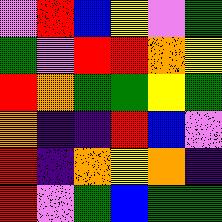[["violet", "red", "blue", "yellow", "violet", "green"], ["green", "violet", "red", "red", "orange", "yellow"], ["red", "orange", "green", "green", "yellow", "green"], ["orange", "indigo", "indigo", "red", "blue", "violet"], ["red", "indigo", "orange", "yellow", "orange", "indigo"], ["red", "violet", "green", "blue", "green", "green"]]